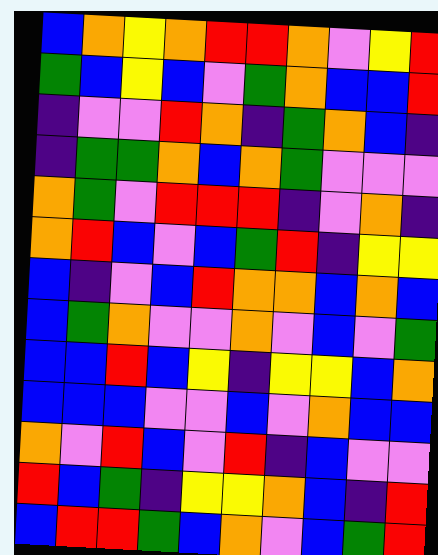[["blue", "orange", "yellow", "orange", "red", "red", "orange", "violet", "yellow", "red"], ["green", "blue", "yellow", "blue", "violet", "green", "orange", "blue", "blue", "red"], ["indigo", "violet", "violet", "red", "orange", "indigo", "green", "orange", "blue", "indigo"], ["indigo", "green", "green", "orange", "blue", "orange", "green", "violet", "violet", "violet"], ["orange", "green", "violet", "red", "red", "red", "indigo", "violet", "orange", "indigo"], ["orange", "red", "blue", "violet", "blue", "green", "red", "indigo", "yellow", "yellow"], ["blue", "indigo", "violet", "blue", "red", "orange", "orange", "blue", "orange", "blue"], ["blue", "green", "orange", "violet", "violet", "orange", "violet", "blue", "violet", "green"], ["blue", "blue", "red", "blue", "yellow", "indigo", "yellow", "yellow", "blue", "orange"], ["blue", "blue", "blue", "violet", "violet", "blue", "violet", "orange", "blue", "blue"], ["orange", "violet", "red", "blue", "violet", "red", "indigo", "blue", "violet", "violet"], ["red", "blue", "green", "indigo", "yellow", "yellow", "orange", "blue", "indigo", "red"], ["blue", "red", "red", "green", "blue", "orange", "violet", "blue", "green", "red"]]